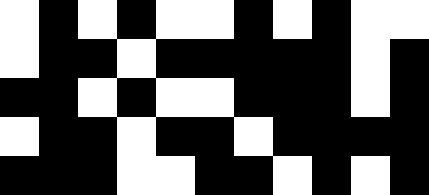[["white", "black", "white", "black", "white", "white", "black", "white", "black", "white", "white"], ["white", "black", "black", "white", "black", "black", "black", "black", "black", "white", "black"], ["black", "black", "white", "black", "white", "white", "black", "black", "black", "white", "black"], ["white", "black", "black", "white", "black", "black", "white", "black", "black", "black", "black"], ["black", "black", "black", "white", "white", "black", "black", "white", "black", "white", "black"]]